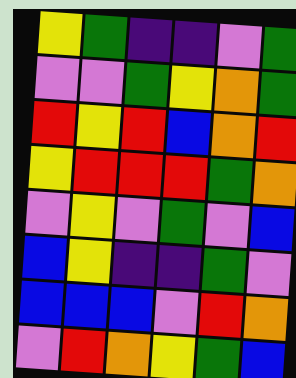[["yellow", "green", "indigo", "indigo", "violet", "green"], ["violet", "violet", "green", "yellow", "orange", "green"], ["red", "yellow", "red", "blue", "orange", "red"], ["yellow", "red", "red", "red", "green", "orange"], ["violet", "yellow", "violet", "green", "violet", "blue"], ["blue", "yellow", "indigo", "indigo", "green", "violet"], ["blue", "blue", "blue", "violet", "red", "orange"], ["violet", "red", "orange", "yellow", "green", "blue"]]